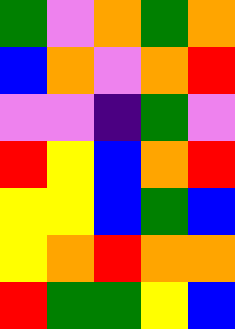[["green", "violet", "orange", "green", "orange"], ["blue", "orange", "violet", "orange", "red"], ["violet", "violet", "indigo", "green", "violet"], ["red", "yellow", "blue", "orange", "red"], ["yellow", "yellow", "blue", "green", "blue"], ["yellow", "orange", "red", "orange", "orange"], ["red", "green", "green", "yellow", "blue"]]